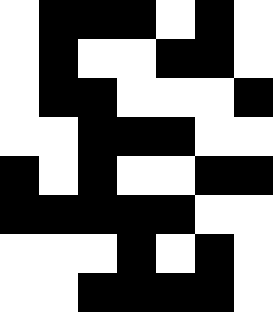[["white", "black", "black", "black", "white", "black", "white"], ["white", "black", "white", "white", "black", "black", "white"], ["white", "black", "black", "white", "white", "white", "black"], ["white", "white", "black", "black", "black", "white", "white"], ["black", "white", "black", "white", "white", "black", "black"], ["black", "black", "black", "black", "black", "white", "white"], ["white", "white", "white", "black", "white", "black", "white"], ["white", "white", "black", "black", "black", "black", "white"]]